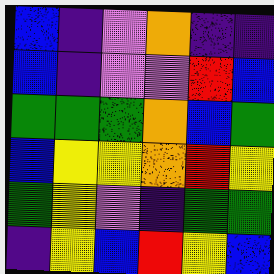[["blue", "indigo", "violet", "orange", "indigo", "indigo"], ["blue", "indigo", "violet", "violet", "red", "blue"], ["green", "green", "green", "orange", "blue", "green"], ["blue", "yellow", "yellow", "orange", "red", "yellow"], ["green", "yellow", "violet", "indigo", "green", "green"], ["indigo", "yellow", "blue", "red", "yellow", "blue"]]